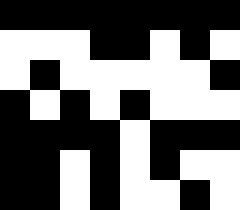[["black", "black", "black", "black", "black", "black", "black", "black"], ["white", "white", "white", "black", "black", "white", "black", "white"], ["white", "black", "white", "white", "white", "white", "white", "black"], ["black", "white", "black", "white", "black", "white", "white", "white"], ["black", "black", "black", "black", "white", "black", "black", "black"], ["black", "black", "white", "black", "white", "black", "white", "white"], ["black", "black", "white", "black", "white", "white", "black", "white"]]